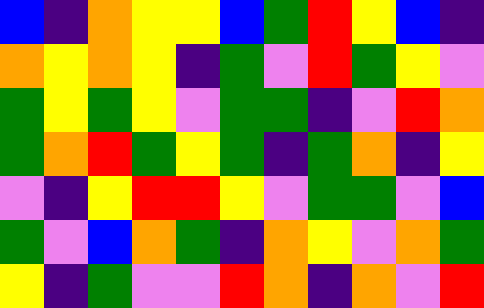[["blue", "indigo", "orange", "yellow", "yellow", "blue", "green", "red", "yellow", "blue", "indigo"], ["orange", "yellow", "orange", "yellow", "indigo", "green", "violet", "red", "green", "yellow", "violet"], ["green", "yellow", "green", "yellow", "violet", "green", "green", "indigo", "violet", "red", "orange"], ["green", "orange", "red", "green", "yellow", "green", "indigo", "green", "orange", "indigo", "yellow"], ["violet", "indigo", "yellow", "red", "red", "yellow", "violet", "green", "green", "violet", "blue"], ["green", "violet", "blue", "orange", "green", "indigo", "orange", "yellow", "violet", "orange", "green"], ["yellow", "indigo", "green", "violet", "violet", "red", "orange", "indigo", "orange", "violet", "red"]]